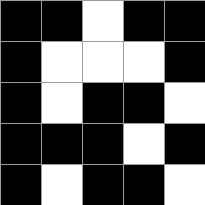[["black", "black", "white", "black", "black"], ["black", "white", "white", "white", "black"], ["black", "white", "black", "black", "white"], ["black", "black", "black", "white", "black"], ["black", "white", "black", "black", "white"]]